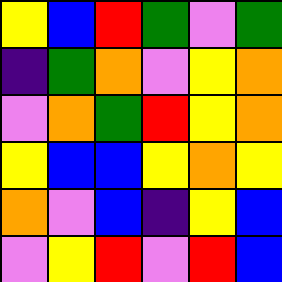[["yellow", "blue", "red", "green", "violet", "green"], ["indigo", "green", "orange", "violet", "yellow", "orange"], ["violet", "orange", "green", "red", "yellow", "orange"], ["yellow", "blue", "blue", "yellow", "orange", "yellow"], ["orange", "violet", "blue", "indigo", "yellow", "blue"], ["violet", "yellow", "red", "violet", "red", "blue"]]